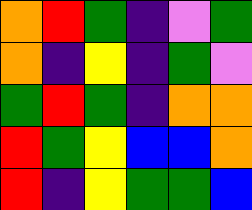[["orange", "red", "green", "indigo", "violet", "green"], ["orange", "indigo", "yellow", "indigo", "green", "violet"], ["green", "red", "green", "indigo", "orange", "orange"], ["red", "green", "yellow", "blue", "blue", "orange"], ["red", "indigo", "yellow", "green", "green", "blue"]]